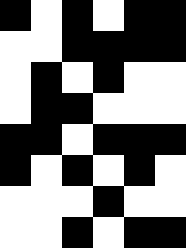[["black", "white", "black", "white", "black", "black"], ["white", "white", "black", "black", "black", "black"], ["white", "black", "white", "black", "white", "white"], ["white", "black", "black", "white", "white", "white"], ["black", "black", "white", "black", "black", "black"], ["black", "white", "black", "white", "black", "white"], ["white", "white", "white", "black", "white", "white"], ["white", "white", "black", "white", "black", "black"]]